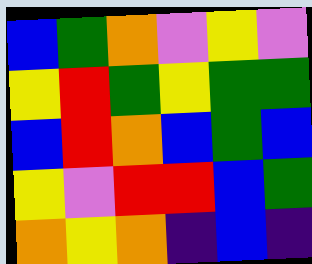[["blue", "green", "orange", "violet", "yellow", "violet"], ["yellow", "red", "green", "yellow", "green", "green"], ["blue", "red", "orange", "blue", "green", "blue"], ["yellow", "violet", "red", "red", "blue", "green"], ["orange", "yellow", "orange", "indigo", "blue", "indigo"]]